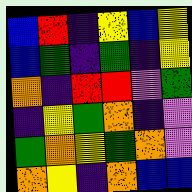[["blue", "red", "indigo", "yellow", "blue", "yellow"], ["blue", "green", "indigo", "green", "indigo", "yellow"], ["orange", "indigo", "red", "red", "violet", "green"], ["indigo", "yellow", "green", "orange", "indigo", "violet"], ["green", "orange", "yellow", "green", "orange", "violet"], ["orange", "yellow", "indigo", "orange", "blue", "blue"]]